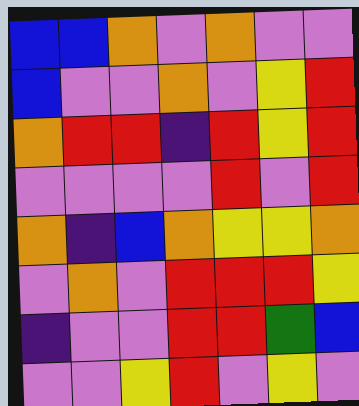[["blue", "blue", "orange", "violet", "orange", "violet", "violet"], ["blue", "violet", "violet", "orange", "violet", "yellow", "red"], ["orange", "red", "red", "indigo", "red", "yellow", "red"], ["violet", "violet", "violet", "violet", "red", "violet", "red"], ["orange", "indigo", "blue", "orange", "yellow", "yellow", "orange"], ["violet", "orange", "violet", "red", "red", "red", "yellow"], ["indigo", "violet", "violet", "red", "red", "green", "blue"], ["violet", "violet", "yellow", "red", "violet", "yellow", "violet"]]